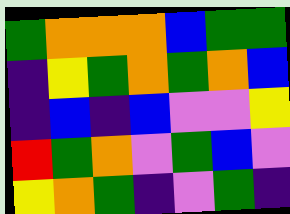[["green", "orange", "orange", "orange", "blue", "green", "green"], ["indigo", "yellow", "green", "orange", "green", "orange", "blue"], ["indigo", "blue", "indigo", "blue", "violet", "violet", "yellow"], ["red", "green", "orange", "violet", "green", "blue", "violet"], ["yellow", "orange", "green", "indigo", "violet", "green", "indigo"]]